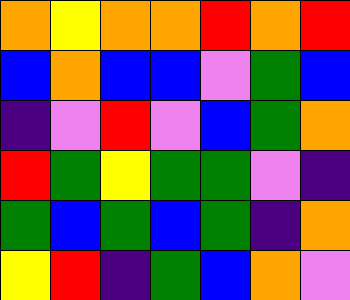[["orange", "yellow", "orange", "orange", "red", "orange", "red"], ["blue", "orange", "blue", "blue", "violet", "green", "blue"], ["indigo", "violet", "red", "violet", "blue", "green", "orange"], ["red", "green", "yellow", "green", "green", "violet", "indigo"], ["green", "blue", "green", "blue", "green", "indigo", "orange"], ["yellow", "red", "indigo", "green", "blue", "orange", "violet"]]